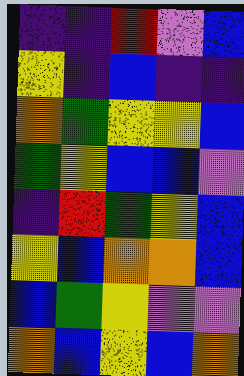[["indigo", "indigo", "red", "violet", "blue"], ["yellow", "indigo", "blue", "indigo", "indigo"], ["orange", "green", "yellow", "yellow", "blue"], ["green", "yellow", "blue", "blue", "violet"], ["indigo", "red", "green", "yellow", "blue"], ["yellow", "blue", "orange", "orange", "blue"], ["blue", "green", "yellow", "violet", "violet"], ["orange", "blue", "yellow", "blue", "orange"]]